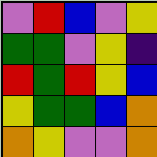[["violet", "red", "blue", "violet", "yellow"], ["green", "green", "violet", "yellow", "indigo"], ["red", "green", "red", "yellow", "blue"], ["yellow", "green", "green", "blue", "orange"], ["orange", "yellow", "violet", "violet", "orange"]]